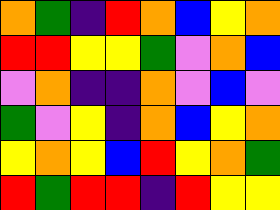[["orange", "green", "indigo", "red", "orange", "blue", "yellow", "orange"], ["red", "red", "yellow", "yellow", "green", "violet", "orange", "blue"], ["violet", "orange", "indigo", "indigo", "orange", "violet", "blue", "violet"], ["green", "violet", "yellow", "indigo", "orange", "blue", "yellow", "orange"], ["yellow", "orange", "yellow", "blue", "red", "yellow", "orange", "green"], ["red", "green", "red", "red", "indigo", "red", "yellow", "yellow"]]